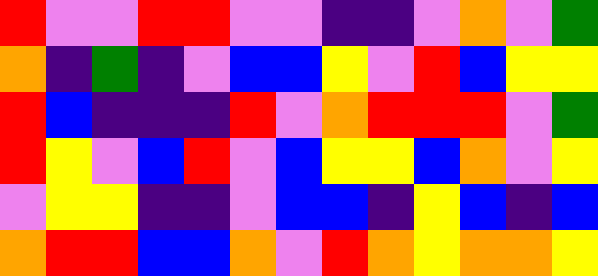[["red", "violet", "violet", "red", "red", "violet", "violet", "indigo", "indigo", "violet", "orange", "violet", "green"], ["orange", "indigo", "green", "indigo", "violet", "blue", "blue", "yellow", "violet", "red", "blue", "yellow", "yellow"], ["red", "blue", "indigo", "indigo", "indigo", "red", "violet", "orange", "red", "red", "red", "violet", "green"], ["red", "yellow", "violet", "blue", "red", "violet", "blue", "yellow", "yellow", "blue", "orange", "violet", "yellow"], ["violet", "yellow", "yellow", "indigo", "indigo", "violet", "blue", "blue", "indigo", "yellow", "blue", "indigo", "blue"], ["orange", "red", "red", "blue", "blue", "orange", "violet", "red", "orange", "yellow", "orange", "orange", "yellow"]]